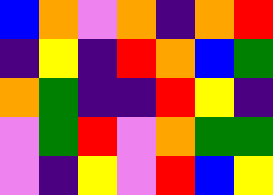[["blue", "orange", "violet", "orange", "indigo", "orange", "red"], ["indigo", "yellow", "indigo", "red", "orange", "blue", "green"], ["orange", "green", "indigo", "indigo", "red", "yellow", "indigo"], ["violet", "green", "red", "violet", "orange", "green", "green"], ["violet", "indigo", "yellow", "violet", "red", "blue", "yellow"]]